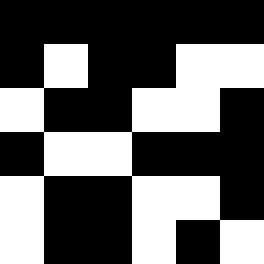[["black", "black", "black", "black", "black", "black"], ["black", "white", "black", "black", "white", "white"], ["white", "black", "black", "white", "white", "black"], ["black", "white", "white", "black", "black", "black"], ["white", "black", "black", "white", "white", "black"], ["white", "black", "black", "white", "black", "white"]]